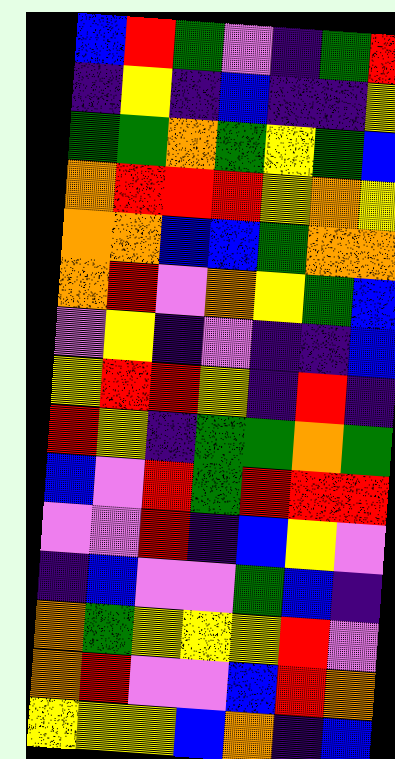[["blue", "red", "green", "violet", "indigo", "green", "red"], ["indigo", "yellow", "indigo", "blue", "indigo", "indigo", "yellow"], ["green", "green", "orange", "green", "yellow", "green", "blue"], ["orange", "red", "red", "red", "yellow", "orange", "yellow"], ["orange", "orange", "blue", "blue", "green", "orange", "orange"], ["orange", "red", "violet", "orange", "yellow", "green", "blue"], ["violet", "yellow", "indigo", "violet", "indigo", "indigo", "blue"], ["yellow", "red", "red", "yellow", "indigo", "red", "indigo"], ["red", "yellow", "indigo", "green", "green", "orange", "green"], ["blue", "violet", "red", "green", "red", "red", "red"], ["violet", "violet", "red", "indigo", "blue", "yellow", "violet"], ["indigo", "blue", "violet", "violet", "green", "blue", "indigo"], ["orange", "green", "yellow", "yellow", "yellow", "red", "violet"], ["orange", "red", "violet", "violet", "blue", "red", "orange"], ["yellow", "yellow", "yellow", "blue", "orange", "indigo", "blue"]]